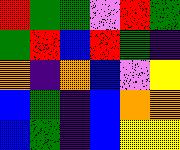[["red", "green", "green", "violet", "red", "green"], ["green", "red", "blue", "red", "green", "indigo"], ["orange", "indigo", "orange", "blue", "violet", "yellow"], ["blue", "green", "indigo", "blue", "orange", "orange"], ["blue", "green", "indigo", "blue", "yellow", "yellow"]]